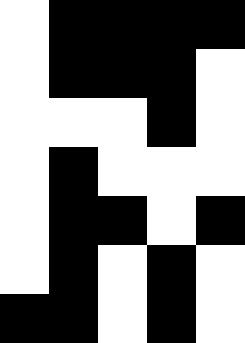[["white", "black", "black", "black", "black"], ["white", "black", "black", "black", "white"], ["white", "white", "white", "black", "white"], ["white", "black", "white", "white", "white"], ["white", "black", "black", "white", "black"], ["white", "black", "white", "black", "white"], ["black", "black", "white", "black", "white"]]